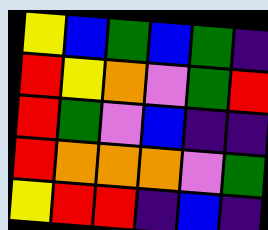[["yellow", "blue", "green", "blue", "green", "indigo"], ["red", "yellow", "orange", "violet", "green", "red"], ["red", "green", "violet", "blue", "indigo", "indigo"], ["red", "orange", "orange", "orange", "violet", "green"], ["yellow", "red", "red", "indigo", "blue", "indigo"]]